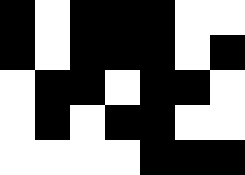[["black", "white", "black", "black", "black", "white", "white"], ["black", "white", "black", "black", "black", "white", "black"], ["white", "black", "black", "white", "black", "black", "white"], ["white", "black", "white", "black", "black", "white", "white"], ["white", "white", "white", "white", "black", "black", "black"]]